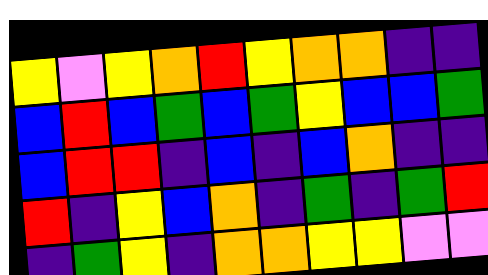[["yellow", "violet", "yellow", "orange", "red", "yellow", "orange", "orange", "indigo", "indigo"], ["blue", "red", "blue", "green", "blue", "green", "yellow", "blue", "blue", "green"], ["blue", "red", "red", "indigo", "blue", "indigo", "blue", "orange", "indigo", "indigo"], ["red", "indigo", "yellow", "blue", "orange", "indigo", "green", "indigo", "green", "red"], ["indigo", "green", "yellow", "indigo", "orange", "orange", "yellow", "yellow", "violet", "violet"]]